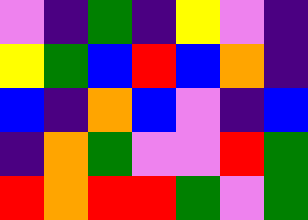[["violet", "indigo", "green", "indigo", "yellow", "violet", "indigo"], ["yellow", "green", "blue", "red", "blue", "orange", "indigo"], ["blue", "indigo", "orange", "blue", "violet", "indigo", "blue"], ["indigo", "orange", "green", "violet", "violet", "red", "green"], ["red", "orange", "red", "red", "green", "violet", "green"]]